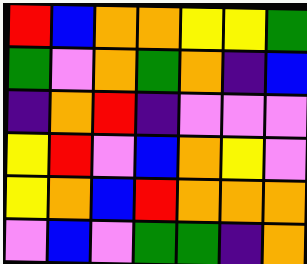[["red", "blue", "orange", "orange", "yellow", "yellow", "green"], ["green", "violet", "orange", "green", "orange", "indigo", "blue"], ["indigo", "orange", "red", "indigo", "violet", "violet", "violet"], ["yellow", "red", "violet", "blue", "orange", "yellow", "violet"], ["yellow", "orange", "blue", "red", "orange", "orange", "orange"], ["violet", "blue", "violet", "green", "green", "indigo", "orange"]]